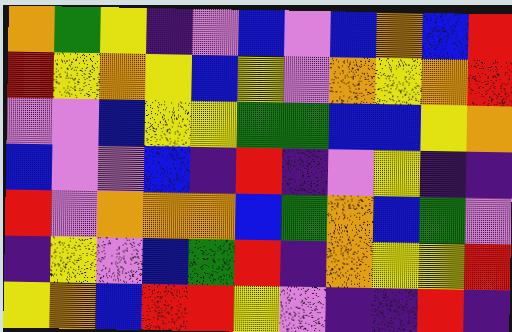[["orange", "green", "yellow", "indigo", "violet", "blue", "violet", "blue", "orange", "blue", "red"], ["red", "yellow", "orange", "yellow", "blue", "yellow", "violet", "orange", "yellow", "orange", "red"], ["violet", "violet", "blue", "yellow", "yellow", "green", "green", "blue", "blue", "yellow", "orange"], ["blue", "violet", "violet", "blue", "indigo", "red", "indigo", "violet", "yellow", "indigo", "indigo"], ["red", "violet", "orange", "orange", "orange", "blue", "green", "orange", "blue", "green", "violet"], ["indigo", "yellow", "violet", "blue", "green", "red", "indigo", "orange", "yellow", "yellow", "red"], ["yellow", "orange", "blue", "red", "red", "yellow", "violet", "indigo", "indigo", "red", "indigo"]]